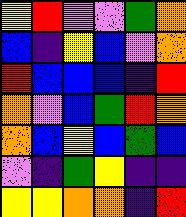[["yellow", "red", "violet", "violet", "green", "orange"], ["blue", "indigo", "yellow", "blue", "violet", "orange"], ["red", "blue", "blue", "blue", "indigo", "red"], ["orange", "violet", "blue", "green", "red", "orange"], ["orange", "blue", "yellow", "blue", "green", "blue"], ["violet", "indigo", "green", "yellow", "indigo", "indigo"], ["yellow", "yellow", "orange", "orange", "indigo", "red"]]